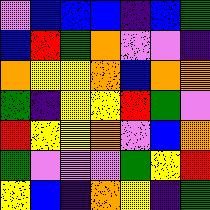[["violet", "blue", "blue", "blue", "indigo", "blue", "green"], ["blue", "red", "green", "orange", "violet", "violet", "indigo"], ["orange", "yellow", "yellow", "orange", "blue", "orange", "orange"], ["green", "indigo", "yellow", "yellow", "red", "green", "violet"], ["red", "yellow", "yellow", "orange", "violet", "blue", "orange"], ["green", "violet", "violet", "violet", "green", "yellow", "red"], ["yellow", "blue", "indigo", "orange", "yellow", "indigo", "green"]]